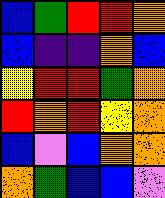[["blue", "green", "red", "red", "orange"], ["blue", "indigo", "indigo", "orange", "blue"], ["yellow", "red", "red", "green", "orange"], ["red", "orange", "red", "yellow", "orange"], ["blue", "violet", "blue", "orange", "orange"], ["orange", "green", "blue", "blue", "violet"]]